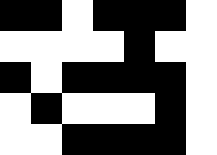[["black", "black", "white", "black", "black", "black", "white"], ["white", "white", "white", "white", "black", "white", "white"], ["black", "white", "black", "black", "black", "black", "white"], ["white", "black", "white", "white", "white", "black", "white"], ["white", "white", "black", "black", "black", "black", "white"]]